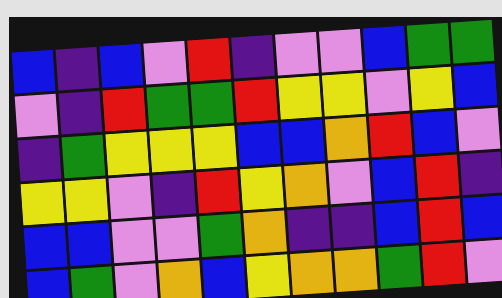[["blue", "indigo", "blue", "violet", "red", "indigo", "violet", "violet", "blue", "green", "green"], ["violet", "indigo", "red", "green", "green", "red", "yellow", "yellow", "violet", "yellow", "blue"], ["indigo", "green", "yellow", "yellow", "yellow", "blue", "blue", "orange", "red", "blue", "violet"], ["yellow", "yellow", "violet", "indigo", "red", "yellow", "orange", "violet", "blue", "red", "indigo"], ["blue", "blue", "violet", "violet", "green", "orange", "indigo", "indigo", "blue", "red", "blue"], ["blue", "green", "violet", "orange", "blue", "yellow", "orange", "orange", "green", "red", "violet"]]